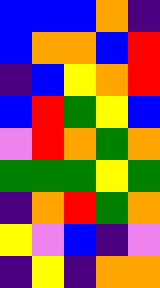[["blue", "blue", "blue", "orange", "indigo"], ["blue", "orange", "orange", "blue", "red"], ["indigo", "blue", "yellow", "orange", "red"], ["blue", "red", "green", "yellow", "blue"], ["violet", "red", "orange", "green", "orange"], ["green", "green", "green", "yellow", "green"], ["indigo", "orange", "red", "green", "orange"], ["yellow", "violet", "blue", "indigo", "violet"], ["indigo", "yellow", "indigo", "orange", "orange"]]